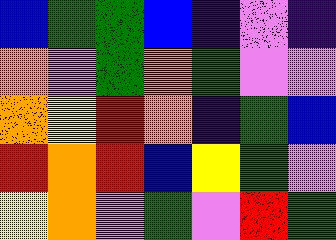[["blue", "green", "green", "blue", "indigo", "violet", "indigo"], ["orange", "violet", "green", "orange", "green", "violet", "violet"], ["orange", "yellow", "red", "orange", "indigo", "green", "blue"], ["red", "orange", "red", "blue", "yellow", "green", "violet"], ["yellow", "orange", "violet", "green", "violet", "red", "green"]]